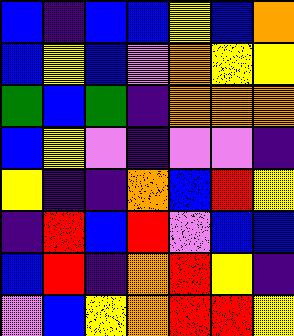[["blue", "indigo", "blue", "blue", "yellow", "blue", "orange"], ["blue", "yellow", "blue", "violet", "orange", "yellow", "yellow"], ["green", "blue", "green", "indigo", "orange", "orange", "orange"], ["blue", "yellow", "violet", "indigo", "violet", "violet", "indigo"], ["yellow", "indigo", "indigo", "orange", "blue", "red", "yellow"], ["indigo", "red", "blue", "red", "violet", "blue", "blue"], ["blue", "red", "indigo", "orange", "red", "yellow", "indigo"], ["violet", "blue", "yellow", "orange", "red", "red", "yellow"]]